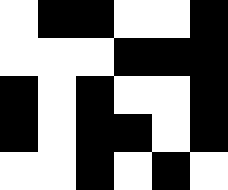[["white", "black", "black", "white", "white", "black"], ["white", "white", "white", "black", "black", "black"], ["black", "white", "black", "white", "white", "black"], ["black", "white", "black", "black", "white", "black"], ["white", "white", "black", "white", "black", "white"]]